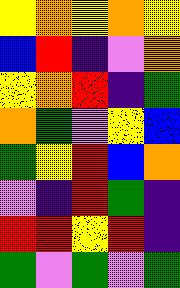[["yellow", "orange", "yellow", "orange", "yellow"], ["blue", "red", "indigo", "violet", "orange"], ["yellow", "orange", "red", "indigo", "green"], ["orange", "green", "violet", "yellow", "blue"], ["green", "yellow", "red", "blue", "orange"], ["violet", "indigo", "red", "green", "indigo"], ["red", "red", "yellow", "red", "indigo"], ["green", "violet", "green", "violet", "green"]]